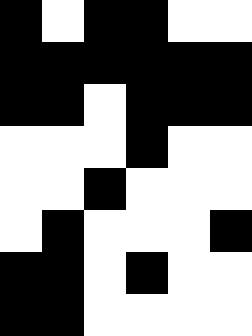[["black", "white", "black", "black", "white", "white"], ["black", "black", "black", "black", "black", "black"], ["black", "black", "white", "black", "black", "black"], ["white", "white", "white", "black", "white", "white"], ["white", "white", "black", "white", "white", "white"], ["white", "black", "white", "white", "white", "black"], ["black", "black", "white", "black", "white", "white"], ["black", "black", "white", "white", "white", "white"]]